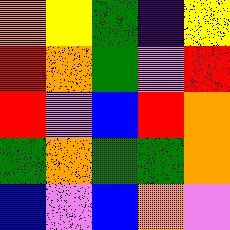[["orange", "yellow", "green", "indigo", "yellow"], ["red", "orange", "green", "violet", "red"], ["red", "violet", "blue", "red", "orange"], ["green", "orange", "green", "green", "orange"], ["blue", "violet", "blue", "orange", "violet"]]